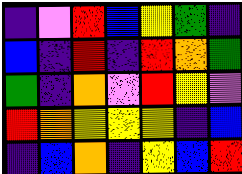[["indigo", "violet", "red", "blue", "yellow", "green", "indigo"], ["blue", "indigo", "red", "indigo", "red", "orange", "green"], ["green", "indigo", "orange", "violet", "red", "yellow", "violet"], ["red", "orange", "yellow", "yellow", "yellow", "indigo", "blue"], ["indigo", "blue", "orange", "indigo", "yellow", "blue", "red"]]